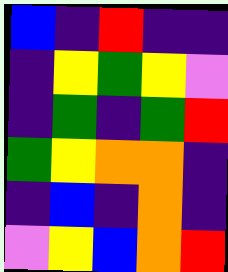[["blue", "indigo", "red", "indigo", "indigo"], ["indigo", "yellow", "green", "yellow", "violet"], ["indigo", "green", "indigo", "green", "red"], ["green", "yellow", "orange", "orange", "indigo"], ["indigo", "blue", "indigo", "orange", "indigo"], ["violet", "yellow", "blue", "orange", "red"]]